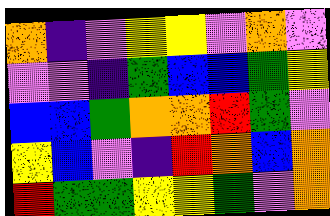[["orange", "indigo", "violet", "yellow", "yellow", "violet", "orange", "violet"], ["violet", "violet", "indigo", "green", "blue", "blue", "green", "yellow"], ["blue", "blue", "green", "orange", "orange", "red", "green", "violet"], ["yellow", "blue", "violet", "indigo", "red", "orange", "blue", "orange"], ["red", "green", "green", "yellow", "yellow", "green", "violet", "orange"]]